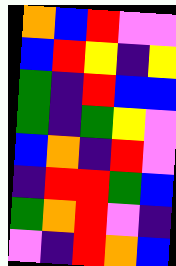[["orange", "blue", "red", "violet", "violet"], ["blue", "red", "yellow", "indigo", "yellow"], ["green", "indigo", "red", "blue", "blue"], ["green", "indigo", "green", "yellow", "violet"], ["blue", "orange", "indigo", "red", "violet"], ["indigo", "red", "red", "green", "blue"], ["green", "orange", "red", "violet", "indigo"], ["violet", "indigo", "red", "orange", "blue"]]